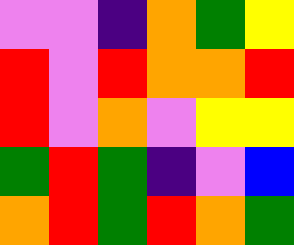[["violet", "violet", "indigo", "orange", "green", "yellow"], ["red", "violet", "red", "orange", "orange", "red"], ["red", "violet", "orange", "violet", "yellow", "yellow"], ["green", "red", "green", "indigo", "violet", "blue"], ["orange", "red", "green", "red", "orange", "green"]]